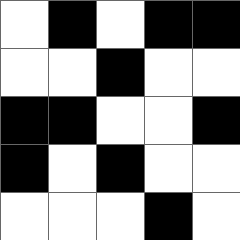[["white", "black", "white", "black", "black"], ["white", "white", "black", "white", "white"], ["black", "black", "white", "white", "black"], ["black", "white", "black", "white", "white"], ["white", "white", "white", "black", "white"]]